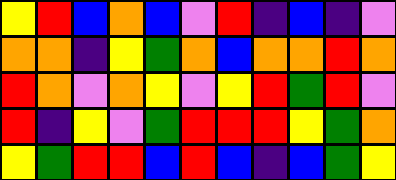[["yellow", "red", "blue", "orange", "blue", "violet", "red", "indigo", "blue", "indigo", "violet"], ["orange", "orange", "indigo", "yellow", "green", "orange", "blue", "orange", "orange", "red", "orange"], ["red", "orange", "violet", "orange", "yellow", "violet", "yellow", "red", "green", "red", "violet"], ["red", "indigo", "yellow", "violet", "green", "red", "red", "red", "yellow", "green", "orange"], ["yellow", "green", "red", "red", "blue", "red", "blue", "indigo", "blue", "green", "yellow"]]